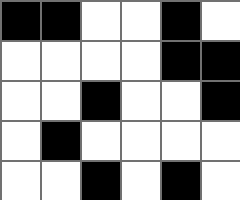[["black", "black", "white", "white", "black", "white"], ["white", "white", "white", "white", "black", "black"], ["white", "white", "black", "white", "white", "black"], ["white", "black", "white", "white", "white", "white"], ["white", "white", "black", "white", "black", "white"]]